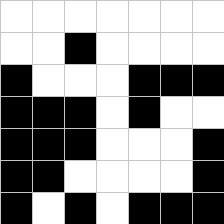[["white", "white", "white", "white", "white", "white", "white"], ["white", "white", "black", "white", "white", "white", "white"], ["black", "white", "white", "white", "black", "black", "black"], ["black", "black", "black", "white", "black", "white", "white"], ["black", "black", "black", "white", "white", "white", "black"], ["black", "black", "white", "white", "white", "white", "black"], ["black", "white", "black", "white", "black", "black", "black"]]